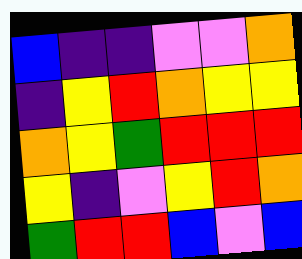[["blue", "indigo", "indigo", "violet", "violet", "orange"], ["indigo", "yellow", "red", "orange", "yellow", "yellow"], ["orange", "yellow", "green", "red", "red", "red"], ["yellow", "indigo", "violet", "yellow", "red", "orange"], ["green", "red", "red", "blue", "violet", "blue"]]